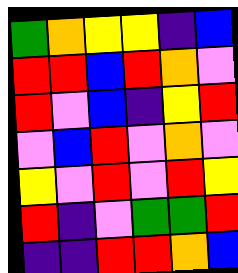[["green", "orange", "yellow", "yellow", "indigo", "blue"], ["red", "red", "blue", "red", "orange", "violet"], ["red", "violet", "blue", "indigo", "yellow", "red"], ["violet", "blue", "red", "violet", "orange", "violet"], ["yellow", "violet", "red", "violet", "red", "yellow"], ["red", "indigo", "violet", "green", "green", "red"], ["indigo", "indigo", "red", "red", "orange", "blue"]]